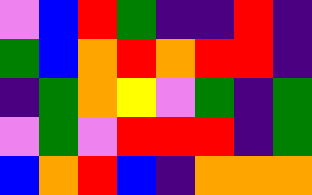[["violet", "blue", "red", "green", "indigo", "indigo", "red", "indigo"], ["green", "blue", "orange", "red", "orange", "red", "red", "indigo"], ["indigo", "green", "orange", "yellow", "violet", "green", "indigo", "green"], ["violet", "green", "violet", "red", "red", "red", "indigo", "green"], ["blue", "orange", "red", "blue", "indigo", "orange", "orange", "orange"]]